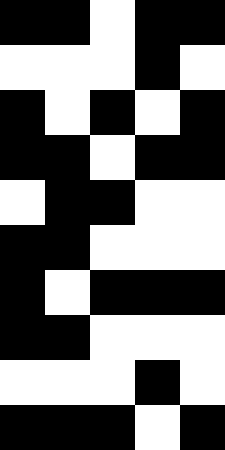[["black", "black", "white", "black", "black"], ["white", "white", "white", "black", "white"], ["black", "white", "black", "white", "black"], ["black", "black", "white", "black", "black"], ["white", "black", "black", "white", "white"], ["black", "black", "white", "white", "white"], ["black", "white", "black", "black", "black"], ["black", "black", "white", "white", "white"], ["white", "white", "white", "black", "white"], ["black", "black", "black", "white", "black"]]